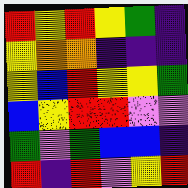[["red", "yellow", "red", "yellow", "green", "indigo"], ["yellow", "orange", "orange", "indigo", "indigo", "indigo"], ["yellow", "blue", "red", "yellow", "yellow", "green"], ["blue", "yellow", "red", "red", "violet", "violet"], ["green", "violet", "green", "blue", "blue", "indigo"], ["red", "indigo", "red", "violet", "yellow", "red"]]